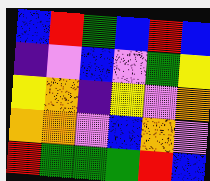[["blue", "red", "green", "blue", "red", "blue"], ["indigo", "violet", "blue", "violet", "green", "yellow"], ["yellow", "orange", "indigo", "yellow", "violet", "orange"], ["orange", "orange", "violet", "blue", "orange", "violet"], ["red", "green", "green", "green", "red", "blue"]]